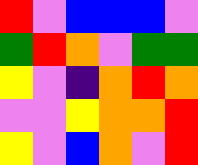[["red", "violet", "blue", "blue", "blue", "violet"], ["green", "red", "orange", "violet", "green", "green"], ["yellow", "violet", "indigo", "orange", "red", "orange"], ["violet", "violet", "yellow", "orange", "orange", "red"], ["yellow", "violet", "blue", "orange", "violet", "red"]]